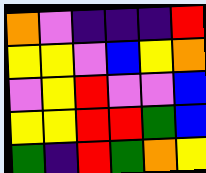[["orange", "violet", "indigo", "indigo", "indigo", "red"], ["yellow", "yellow", "violet", "blue", "yellow", "orange"], ["violet", "yellow", "red", "violet", "violet", "blue"], ["yellow", "yellow", "red", "red", "green", "blue"], ["green", "indigo", "red", "green", "orange", "yellow"]]